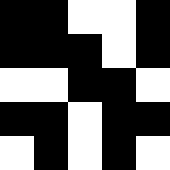[["black", "black", "white", "white", "black"], ["black", "black", "black", "white", "black"], ["white", "white", "black", "black", "white"], ["black", "black", "white", "black", "black"], ["white", "black", "white", "black", "white"]]